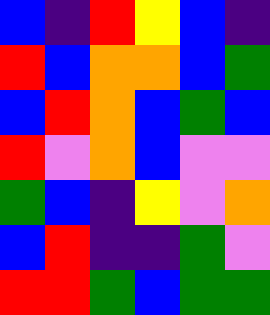[["blue", "indigo", "red", "yellow", "blue", "indigo"], ["red", "blue", "orange", "orange", "blue", "green"], ["blue", "red", "orange", "blue", "green", "blue"], ["red", "violet", "orange", "blue", "violet", "violet"], ["green", "blue", "indigo", "yellow", "violet", "orange"], ["blue", "red", "indigo", "indigo", "green", "violet"], ["red", "red", "green", "blue", "green", "green"]]